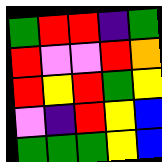[["green", "red", "red", "indigo", "green"], ["red", "violet", "violet", "red", "orange"], ["red", "yellow", "red", "green", "yellow"], ["violet", "indigo", "red", "yellow", "blue"], ["green", "green", "green", "yellow", "blue"]]